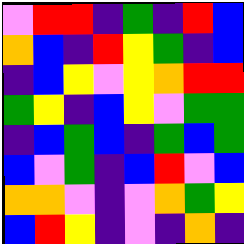[["violet", "red", "red", "indigo", "green", "indigo", "red", "blue"], ["orange", "blue", "indigo", "red", "yellow", "green", "indigo", "blue"], ["indigo", "blue", "yellow", "violet", "yellow", "orange", "red", "red"], ["green", "yellow", "indigo", "blue", "yellow", "violet", "green", "green"], ["indigo", "blue", "green", "blue", "indigo", "green", "blue", "green"], ["blue", "violet", "green", "indigo", "blue", "red", "violet", "blue"], ["orange", "orange", "violet", "indigo", "violet", "orange", "green", "yellow"], ["blue", "red", "yellow", "indigo", "violet", "indigo", "orange", "indigo"]]